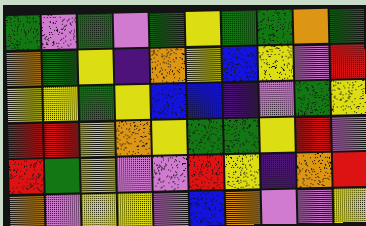[["green", "violet", "green", "violet", "green", "yellow", "green", "green", "orange", "green"], ["orange", "green", "yellow", "indigo", "orange", "yellow", "blue", "yellow", "violet", "red"], ["yellow", "yellow", "green", "yellow", "blue", "blue", "indigo", "violet", "green", "yellow"], ["red", "red", "yellow", "orange", "yellow", "green", "green", "yellow", "red", "violet"], ["red", "green", "yellow", "violet", "violet", "red", "yellow", "indigo", "orange", "red"], ["orange", "violet", "yellow", "yellow", "violet", "blue", "orange", "violet", "violet", "yellow"]]